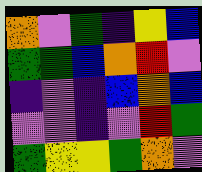[["orange", "violet", "green", "indigo", "yellow", "blue"], ["green", "green", "blue", "orange", "red", "violet"], ["indigo", "violet", "indigo", "blue", "orange", "blue"], ["violet", "violet", "indigo", "violet", "red", "green"], ["green", "yellow", "yellow", "green", "orange", "violet"]]